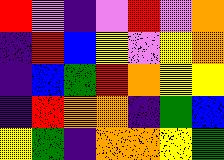[["red", "violet", "indigo", "violet", "red", "violet", "orange"], ["indigo", "red", "blue", "yellow", "violet", "yellow", "orange"], ["indigo", "blue", "green", "red", "orange", "yellow", "yellow"], ["indigo", "red", "orange", "orange", "indigo", "green", "blue"], ["yellow", "green", "indigo", "orange", "orange", "yellow", "green"]]